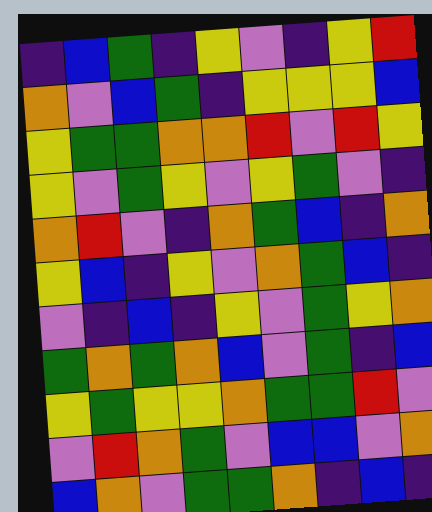[["indigo", "blue", "green", "indigo", "yellow", "violet", "indigo", "yellow", "red"], ["orange", "violet", "blue", "green", "indigo", "yellow", "yellow", "yellow", "blue"], ["yellow", "green", "green", "orange", "orange", "red", "violet", "red", "yellow"], ["yellow", "violet", "green", "yellow", "violet", "yellow", "green", "violet", "indigo"], ["orange", "red", "violet", "indigo", "orange", "green", "blue", "indigo", "orange"], ["yellow", "blue", "indigo", "yellow", "violet", "orange", "green", "blue", "indigo"], ["violet", "indigo", "blue", "indigo", "yellow", "violet", "green", "yellow", "orange"], ["green", "orange", "green", "orange", "blue", "violet", "green", "indigo", "blue"], ["yellow", "green", "yellow", "yellow", "orange", "green", "green", "red", "violet"], ["violet", "red", "orange", "green", "violet", "blue", "blue", "violet", "orange"], ["blue", "orange", "violet", "green", "green", "orange", "indigo", "blue", "indigo"]]